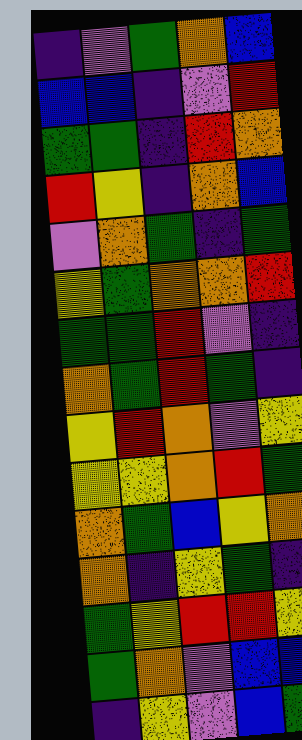[["indigo", "violet", "green", "orange", "blue"], ["blue", "blue", "indigo", "violet", "red"], ["green", "green", "indigo", "red", "orange"], ["red", "yellow", "indigo", "orange", "blue"], ["violet", "orange", "green", "indigo", "green"], ["yellow", "green", "orange", "orange", "red"], ["green", "green", "red", "violet", "indigo"], ["orange", "green", "red", "green", "indigo"], ["yellow", "red", "orange", "violet", "yellow"], ["yellow", "yellow", "orange", "red", "green"], ["orange", "green", "blue", "yellow", "orange"], ["orange", "indigo", "yellow", "green", "indigo"], ["green", "yellow", "red", "red", "yellow"], ["green", "orange", "violet", "blue", "blue"], ["indigo", "yellow", "violet", "blue", "green"]]